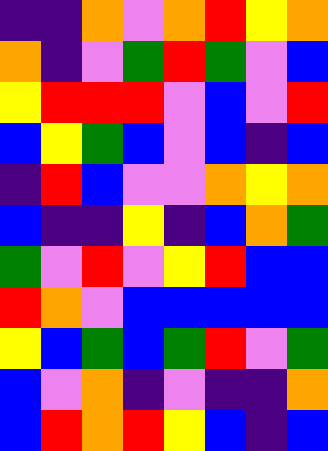[["indigo", "indigo", "orange", "violet", "orange", "red", "yellow", "orange"], ["orange", "indigo", "violet", "green", "red", "green", "violet", "blue"], ["yellow", "red", "red", "red", "violet", "blue", "violet", "red"], ["blue", "yellow", "green", "blue", "violet", "blue", "indigo", "blue"], ["indigo", "red", "blue", "violet", "violet", "orange", "yellow", "orange"], ["blue", "indigo", "indigo", "yellow", "indigo", "blue", "orange", "green"], ["green", "violet", "red", "violet", "yellow", "red", "blue", "blue"], ["red", "orange", "violet", "blue", "blue", "blue", "blue", "blue"], ["yellow", "blue", "green", "blue", "green", "red", "violet", "green"], ["blue", "violet", "orange", "indigo", "violet", "indigo", "indigo", "orange"], ["blue", "red", "orange", "red", "yellow", "blue", "indigo", "blue"]]